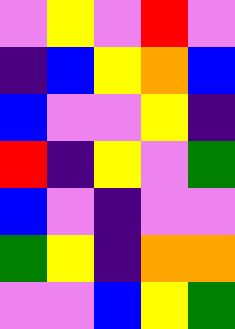[["violet", "yellow", "violet", "red", "violet"], ["indigo", "blue", "yellow", "orange", "blue"], ["blue", "violet", "violet", "yellow", "indigo"], ["red", "indigo", "yellow", "violet", "green"], ["blue", "violet", "indigo", "violet", "violet"], ["green", "yellow", "indigo", "orange", "orange"], ["violet", "violet", "blue", "yellow", "green"]]